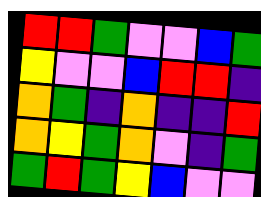[["red", "red", "green", "violet", "violet", "blue", "green"], ["yellow", "violet", "violet", "blue", "red", "red", "indigo"], ["orange", "green", "indigo", "orange", "indigo", "indigo", "red"], ["orange", "yellow", "green", "orange", "violet", "indigo", "green"], ["green", "red", "green", "yellow", "blue", "violet", "violet"]]